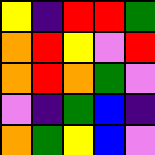[["yellow", "indigo", "red", "red", "green"], ["orange", "red", "yellow", "violet", "red"], ["orange", "red", "orange", "green", "violet"], ["violet", "indigo", "green", "blue", "indigo"], ["orange", "green", "yellow", "blue", "violet"]]